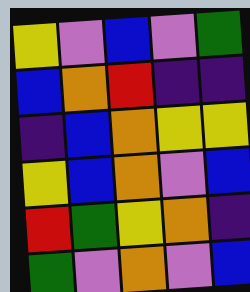[["yellow", "violet", "blue", "violet", "green"], ["blue", "orange", "red", "indigo", "indigo"], ["indigo", "blue", "orange", "yellow", "yellow"], ["yellow", "blue", "orange", "violet", "blue"], ["red", "green", "yellow", "orange", "indigo"], ["green", "violet", "orange", "violet", "blue"]]